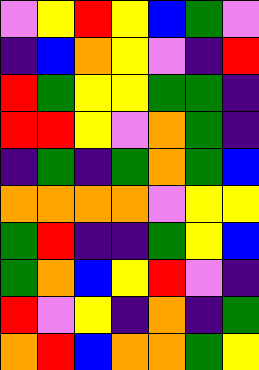[["violet", "yellow", "red", "yellow", "blue", "green", "violet"], ["indigo", "blue", "orange", "yellow", "violet", "indigo", "red"], ["red", "green", "yellow", "yellow", "green", "green", "indigo"], ["red", "red", "yellow", "violet", "orange", "green", "indigo"], ["indigo", "green", "indigo", "green", "orange", "green", "blue"], ["orange", "orange", "orange", "orange", "violet", "yellow", "yellow"], ["green", "red", "indigo", "indigo", "green", "yellow", "blue"], ["green", "orange", "blue", "yellow", "red", "violet", "indigo"], ["red", "violet", "yellow", "indigo", "orange", "indigo", "green"], ["orange", "red", "blue", "orange", "orange", "green", "yellow"]]